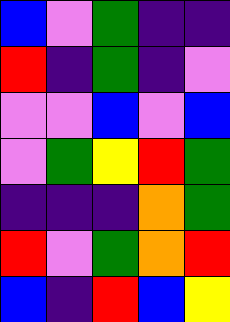[["blue", "violet", "green", "indigo", "indigo"], ["red", "indigo", "green", "indigo", "violet"], ["violet", "violet", "blue", "violet", "blue"], ["violet", "green", "yellow", "red", "green"], ["indigo", "indigo", "indigo", "orange", "green"], ["red", "violet", "green", "orange", "red"], ["blue", "indigo", "red", "blue", "yellow"]]